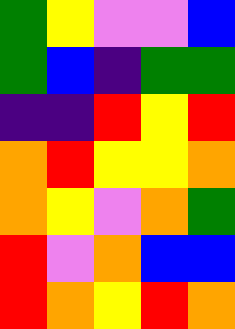[["green", "yellow", "violet", "violet", "blue"], ["green", "blue", "indigo", "green", "green"], ["indigo", "indigo", "red", "yellow", "red"], ["orange", "red", "yellow", "yellow", "orange"], ["orange", "yellow", "violet", "orange", "green"], ["red", "violet", "orange", "blue", "blue"], ["red", "orange", "yellow", "red", "orange"]]